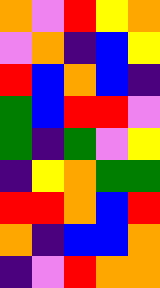[["orange", "violet", "red", "yellow", "orange"], ["violet", "orange", "indigo", "blue", "yellow"], ["red", "blue", "orange", "blue", "indigo"], ["green", "blue", "red", "red", "violet"], ["green", "indigo", "green", "violet", "yellow"], ["indigo", "yellow", "orange", "green", "green"], ["red", "red", "orange", "blue", "red"], ["orange", "indigo", "blue", "blue", "orange"], ["indigo", "violet", "red", "orange", "orange"]]